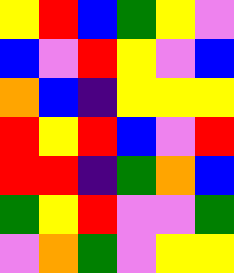[["yellow", "red", "blue", "green", "yellow", "violet"], ["blue", "violet", "red", "yellow", "violet", "blue"], ["orange", "blue", "indigo", "yellow", "yellow", "yellow"], ["red", "yellow", "red", "blue", "violet", "red"], ["red", "red", "indigo", "green", "orange", "blue"], ["green", "yellow", "red", "violet", "violet", "green"], ["violet", "orange", "green", "violet", "yellow", "yellow"]]